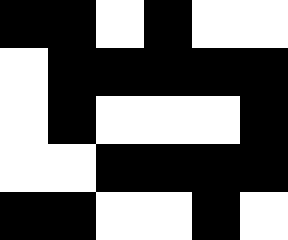[["black", "black", "white", "black", "white", "white"], ["white", "black", "black", "black", "black", "black"], ["white", "black", "white", "white", "white", "black"], ["white", "white", "black", "black", "black", "black"], ["black", "black", "white", "white", "black", "white"]]